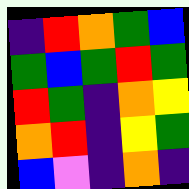[["indigo", "red", "orange", "green", "blue"], ["green", "blue", "green", "red", "green"], ["red", "green", "indigo", "orange", "yellow"], ["orange", "red", "indigo", "yellow", "green"], ["blue", "violet", "indigo", "orange", "indigo"]]